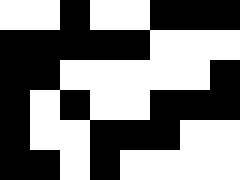[["white", "white", "black", "white", "white", "black", "black", "black"], ["black", "black", "black", "black", "black", "white", "white", "white"], ["black", "black", "white", "white", "white", "white", "white", "black"], ["black", "white", "black", "white", "white", "black", "black", "black"], ["black", "white", "white", "black", "black", "black", "white", "white"], ["black", "black", "white", "black", "white", "white", "white", "white"]]